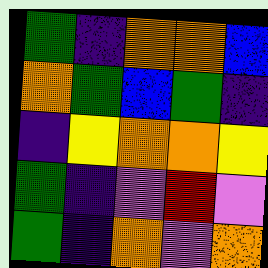[["green", "indigo", "orange", "orange", "blue"], ["orange", "green", "blue", "green", "indigo"], ["indigo", "yellow", "orange", "orange", "yellow"], ["green", "indigo", "violet", "red", "violet"], ["green", "indigo", "orange", "violet", "orange"]]